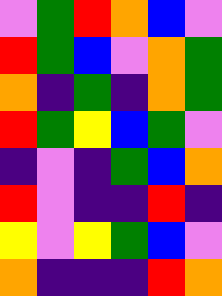[["violet", "green", "red", "orange", "blue", "violet"], ["red", "green", "blue", "violet", "orange", "green"], ["orange", "indigo", "green", "indigo", "orange", "green"], ["red", "green", "yellow", "blue", "green", "violet"], ["indigo", "violet", "indigo", "green", "blue", "orange"], ["red", "violet", "indigo", "indigo", "red", "indigo"], ["yellow", "violet", "yellow", "green", "blue", "violet"], ["orange", "indigo", "indigo", "indigo", "red", "orange"]]